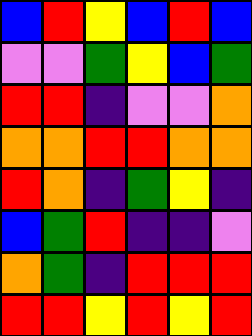[["blue", "red", "yellow", "blue", "red", "blue"], ["violet", "violet", "green", "yellow", "blue", "green"], ["red", "red", "indigo", "violet", "violet", "orange"], ["orange", "orange", "red", "red", "orange", "orange"], ["red", "orange", "indigo", "green", "yellow", "indigo"], ["blue", "green", "red", "indigo", "indigo", "violet"], ["orange", "green", "indigo", "red", "red", "red"], ["red", "red", "yellow", "red", "yellow", "red"]]